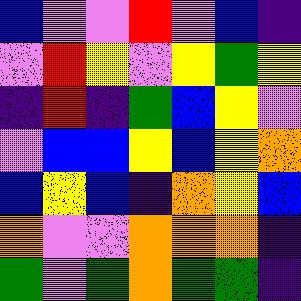[["blue", "violet", "violet", "red", "violet", "blue", "indigo"], ["violet", "red", "yellow", "violet", "yellow", "green", "yellow"], ["indigo", "red", "indigo", "green", "blue", "yellow", "violet"], ["violet", "blue", "blue", "yellow", "blue", "yellow", "orange"], ["blue", "yellow", "blue", "indigo", "orange", "yellow", "blue"], ["orange", "violet", "violet", "orange", "orange", "orange", "indigo"], ["green", "violet", "green", "orange", "green", "green", "indigo"]]